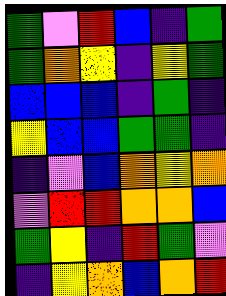[["green", "violet", "red", "blue", "indigo", "green"], ["green", "orange", "yellow", "indigo", "yellow", "green"], ["blue", "blue", "blue", "indigo", "green", "indigo"], ["yellow", "blue", "blue", "green", "green", "indigo"], ["indigo", "violet", "blue", "orange", "yellow", "orange"], ["violet", "red", "red", "orange", "orange", "blue"], ["green", "yellow", "indigo", "red", "green", "violet"], ["indigo", "yellow", "orange", "blue", "orange", "red"]]